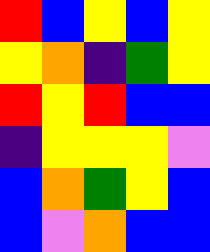[["red", "blue", "yellow", "blue", "yellow"], ["yellow", "orange", "indigo", "green", "yellow"], ["red", "yellow", "red", "blue", "blue"], ["indigo", "yellow", "yellow", "yellow", "violet"], ["blue", "orange", "green", "yellow", "blue"], ["blue", "violet", "orange", "blue", "blue"]]